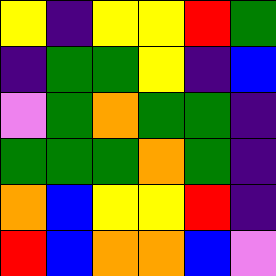[["yellow", "indigo", "yellow", "yellow", "red", "green"], ["indigo", "green", "green", "yellow", "indigo", "blue"], ["violet", "green", "orange", "green", "green", "indigo"], ["green", "green", "green", "orange", "green", "indigo"], ["orange", "blue", "yellow", "yellow", "red", "indigo"], ["red", "blue", "orange", "orange", "blue", "violet"]]